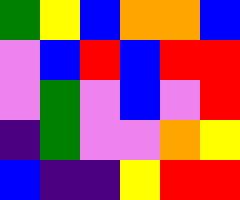[["green", "yellow", "blue", "orange", "orange", "blue"], ["violet", "blue", "red", "blue", "red", "red"], ["violet", "green", "violet", "blue", "violet", "red"], ["indigo", "green", "violet", "violet", "orange", "yellow"], ["blue", "indigo", "indigo", "yellow", "red", "red"]]